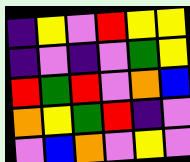[["indigo", "yellow", "violet", "red", "yellow", "yellow"], ["indigo", "violet", "indigo", "violet", "green", "yellow"], ["red", "green", "red", "violet", "orange", "blue"], ["orange", "yellow", "green", "red", "indigo", "violet"], ["violet", "blue", "orange", "violet", "yellow", "violet"]]